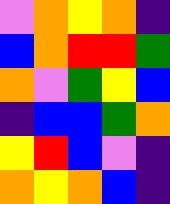[["violet", "orange", "yellow", "orange", "indigo"], ["blue", "orange", "red", "red", "green"], ["orange", "violet", "green", "yellow", "blue"], ["indigo", "blue", "blue", "green", "orange"], ["yellow", "red", "blue", "violet", "indigo"], ["orange", "yellow", "orange", "blue", "indigo"]]